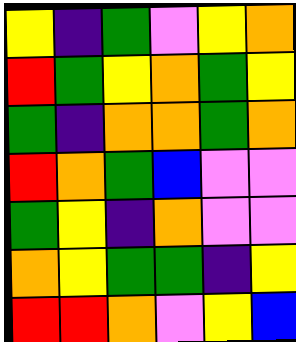[["yellow", "indigo", "green", "violet", "yellow", "orange"], ["red", "green", "yellow", "orange", "green", "yellow"], ["green", "indigo", "orange", "orange", "green", "orange"], ["red", "orange", "green", "blue", "violet", "violet"], ["green", "yellow", "indigo", "orange", "violet", "violet"], ["orange", "yellow", "green", "green", "indigo", "yellow"], ["red", "red", "orange", "violet", "yellow", "blue"]]